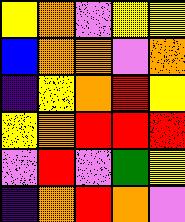[["yellow", "orange", "violet", "yellow", "yellow"], ["blue", "orange", "orange", "violet", "orange"], ["indigo", "yellow", "orange", "red", "yellow"], ["yellow", "orange", "red", "red", "red"], ["violet", "red", "violet", "green", "yellow"], ["indigo", "orange", "red", "orange", "violet"]]